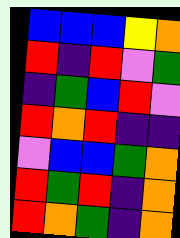[["blue", "blue", "blue", "yellow", "orange"], ["red", "indigo", "red", "violet", "green"], ["indigo", "green", "blue", "red", "violet"], ["red", "orange", "red", "indigo", "indigo"], ["violet", "blue", "blue", "green", "orange"], ["red", "green", "red", "indigo", "orange"], ["red", "orange", "green", "indigo", "orange"]]